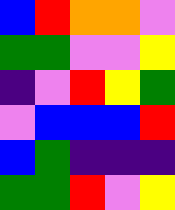[["blue", "red", "orange", "orange", "violet"], ["green", "green", "violet", "violet", "yellow"], ["indigo", "violet", "red", "yellow", "green"], ["violet", "blue", "blue", "blue", "red"], ["blue", "green", "indigo", "indigo", "indigo"], ["green", "green", "red", "violet", "yellow"]]